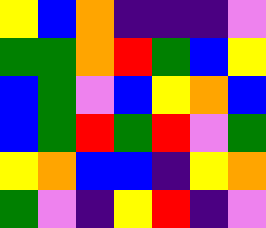[["yellow", "blue", "orange", "indigo", "indigo", "indigo", "violet"], ["green", "green", "orange", "red", "green", "blue", "yellow"], ["blue", "green", "violet", "blue", "yellow", "orange", "blue"], ["blue", "green", "red", "green", "red", "violet", "green"], ["yellow", "orange", "blue", "blue", "indigo", "yellow", "orange"], ["green", "violet", "indigo", "yellow", "red", "indigo", "violet"]]